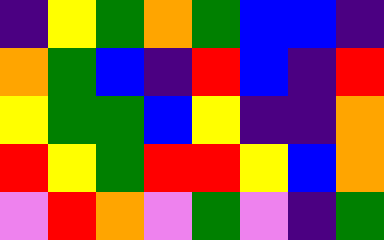[["indigo", "yellow", "green", "orange", "green", "blue", "blue", "indigo"], ["orange", "green", "blue", "indigo", "red", "blue", "indigo", "red"], ["yellow", "green", "green", "blue", "yellow", "indigo", "indigo", "orange"], ["red", "yellow", "green", "red", "red", "yellow", "blue", "orange"], ["violet", "red", "orange", "violet", "green", "violet", "indigo", "green"]]